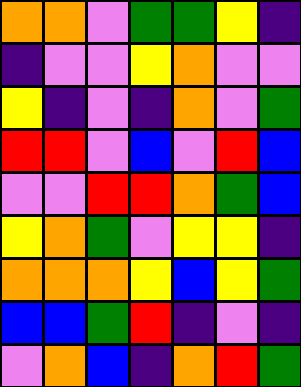[["orange", "orange", "violet", "green", "green", "yellow", "indigo"], ["indigo", "violet", "violet", "yellow", "orange", "violet", "violet"], ["yellow", "indigo", "violet", "indigo", "orange", "violet", "green"], ["red", "red", "violet", "blue", "violet", "red", "blue"], ["violet", "violet", "red", "red", "orange", "green", "blue"], ["yellow", "orange", "green", "violet", "yellow", "yellow", "indigo"], ["orange", "orange", "orange", "yellow", "blue", "yellow", "green"], ["blue", "blue", "green", "red", "indigo", "violet", "indigo"], ["violet", "orange", "blue", "indigo", "orange", "red", "green"]]